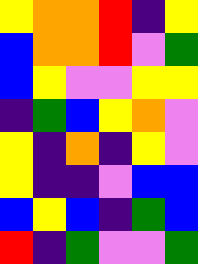[["yellow", "orange", "orange", "red", "indigo", "yellow"], ["blue", "orange", "orange", "red", "violet", "green"], ["blue", "yellow", "violet", "violet", "yellow", "yellow"], ["indigo", "green", "blue", "yellow", "orange", "violet"], ["yellow", "indigo", "orange", "indigo", "yellow", "violet"], ["yellow", "indigo", "indigo", "violet", "blue", "blue"], ["blue", "yellow", "blue", "indigo", "green", "blue"], ["red", "indigo", "green", "violet", "violet", "green"]]